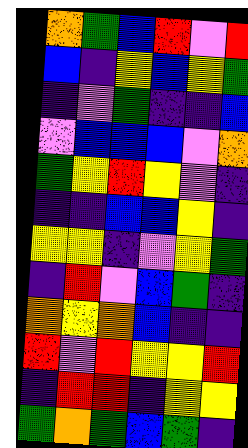[["orange", "green", "blue", "red", "violet", "red"], ["blue", "indigo", "yellow", "blue", "yellow", "green"], ["indigo", "violet", "green", "indigo", "indigo", "blue"], ["violet", "blue", "blue", "blue", "violet", "orange"], ["green", "yellow", "red", "yellow", "violet", "indigo"], ["indigo", "indigo", "blue", "blue", "yellow", "indigo"], ["yellow", "yellow", "indigo", "violet", "yellow", "green"], ["indigo", "red", "violet", "blue", "green", "indigo"], ["orange", "yellow", "orange", "blue", "indigo", "indigo"], ["red", "violet", "red", "yellow", "yellow", "red"], ["indigo", "red", "red", "indigo", "yellow", "yellow"], ["green", "orange", "green", "blue", "green", "indigo"]]